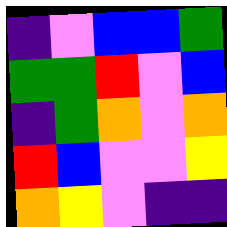[["indigo", "violet", "blue", "blue", "green"], ["green", "green", "red", "violet", "blue"], ["indigo", "green", "orange", "violet", "orange"], ["red", "blue", "violet", "violet", "yellow"], ["orange", "yellow", "violet", "indigo", "indigo"]]